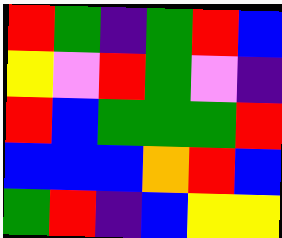[["red", "green", "indigo", "green", "red", "blue"], ["yellow", "violet", "red", "green", "violet", "indigo"], ["red", "blue", "green", "green", "green", "red"], ["blue", "blue", "blue", "orange", "red", "blue"], ["green", "red", "indigo", "blue", "yellow", "yellow"]]